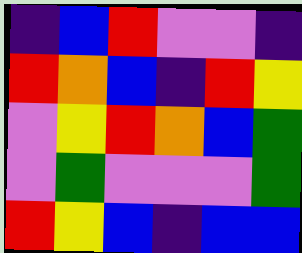[["indigo", "blue", "red", "violet", "violet", "indigo"], ["red", "orange", "blue", "indigo", "red", "yellow"], ["violet", "yellow", "red", "orange", "blue", "green"], ["violet", "green", "violet", "violet", "violet", "green"], ["red", "yellow", "blue", "indigo", "blue", "blue"]]